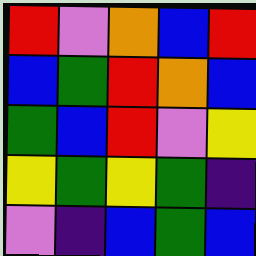[["red", "violet", "orange", "blue", "red"], ["blue", "green", "red", "orange", "blue"], ["green", "blue", "red", "violet", "yellow"], ["yellow", "green", "yellow", "green", "indigo"], ["violet", "indigo", "blue", "green", "blue"]]